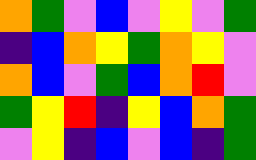[["orange", "green", "violet", "blue", "violet", "yellow", "violet", "green"], ["indigo", "blue", "orange", "yellow", "green", "orange", "yellow", "violet"], ["orange", "blue", "violet", "green", "blue", "orange", "red", "violet"], ["green", "yellow", "red", "indigo", "yellow", "blue", "orange", "green"], ["violet", "yellow", "indigo", "blue", "violet", "blue", "indigo", "green"]]